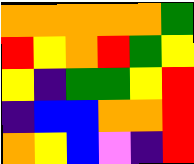[["orange", "orange", "orange", "orange", "orange", "green"], ["red", "yellow", "orange", "red", "green", "yellow"], ["yellow", "indigo", "green", "green", "yellow", "red"], ["indigo", "blue", "blue", "orange", "orange", "red"], ["orange", "yellow", "blue", "violet", "indigo", "red"]]